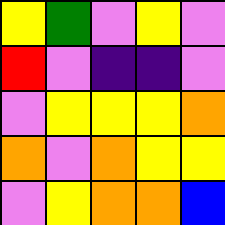[["yellow", "green", "violet", "yellow", "violet"], ["red", "violet", "indigo", "indigo", "violet"], ["violet", "yellow", "yellow", "yellow", "orange"], ["orange", "violet", "orange", "yellow", "yellow"], ["violet", "yellow", "orange", "orange", "blue"]]